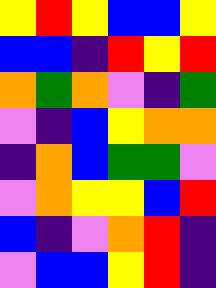[["yellow", "red", "yellow", "blue", "blue", "yellow"], ["blue", "blue", "indigo", "red", "yellow", "red"], ["orange", "green", "orange", "violet", "indigo", "green"], ["violet", "indigo", "blue", "yellow", "orange", "orange"], ["indigo", "orange", "blue", "green", "green", "violet"], ["violet", "orange", "yellow", "yellow", "blue", "red"], ["blue", "indigo", "violet", "orange", "red", "indigo"], ["violet", "blue", "blue", "yellow", "red", "indigo"]]